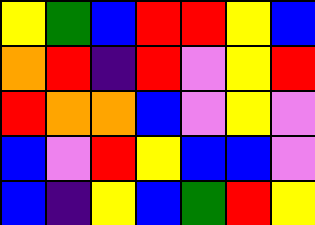[["yellow", "green", "blue", "red", "red", "yellow", "blue"], ["orange", "red", "indigo", "red", "violet", "yellow", "red"], ["red", "orange", "orange", "blue", "violet", "yellow", "violet"], ["blue", "violet", "red", "yellow", "blue", "blue", "violet"], ["blue", "indigo", "yellow", "blue", "green", "red", "yellow"]]